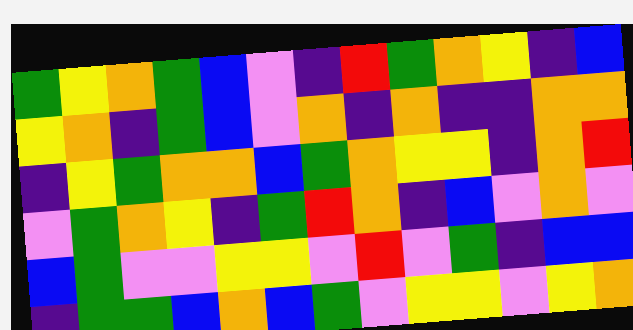[["green", "yellow", "orange", "green", "blue", "violet", "indigo", "red", "green", "orange", "yellow", "indigo", "blue"], ["yellow", "orange", "indigo", "green", "blue", "violet", "orange", "indigo", "orange", "indigo", "indigo", "orange", "orange"], ["indigo", "yellow", "green", "orange", "orange", "blue", "green", "orange", "yellow", "yellow", "indigo", "orange", "red"], ["violet", "green", "orange", "yellow", "indigo", "green", "red", "orange", "indigo", "blue", "violet", "orange", "violet"], ["blue", "green", "violet", "violet", "yellow", "yellow", "violet", "red", "violet", "green", "indigo", "blue", "blue"], ["indigo", "green", "green", "blue", "orange", "blue", "green", "violet", "yellow", "yellow", "violet", "yellow", "orange"]]